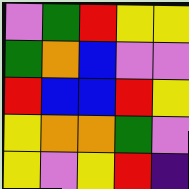[["violet", "green", "red", "yellow", "yellow"], ["green", "orange", "blue", "violet", "violet"], ["red", "blue", "blue", "red", "yellow"], ["yellow", "orange", "orange", "green", "violet"], ["yellow", "violet", "yellow", "red", "indigo"]]